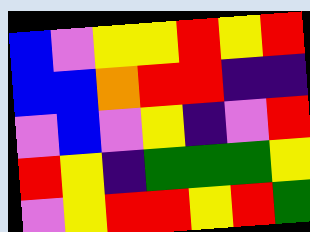[["blue", "violet", "yellow", "yellow", "red", "yellow", "red"], ["blue", "blue", "orange", "red", "red", "indigo", "indigo"], ["violet", "blue", "violet", "yellow", "indigo", "violet", "red"], ["red", "yellow", "indigo", "green", "green", "green", "yellow"], ["violet", "yellow", "red", "red", "yellow", "red", "green"]]